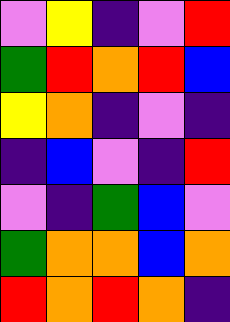[["violet", "yellow", "indigo", "violet", "red"], ["green", "red", "orange", "red", "blue"], ["yellow", "orange", "indigo", "violet", "indigo"], ["indigo", "blue", "violet", "indigo", "red"], ["violet", "indigo", "green", "blue", "violet"], ["green", "orange", "orange", "blue", "orange"], ["red", "orange", "red", "orange", "indigo"]]